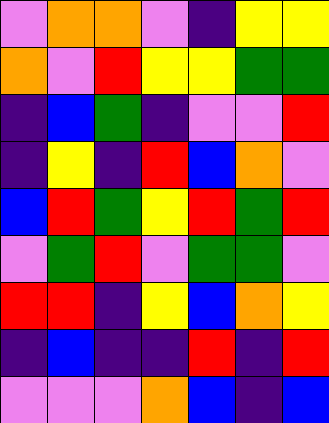[["violet", "orange", "orange", "violet", "indigo", "yellow", "yellow"], ["orange", "violet", "red", "yellow", "yellow", "green", "green"], ["indigo", "blue", "green", "indigo", "violet", "violet", "red"], ["indigo", "yellow", "indigo", "red", "blue", "orange", "violet"], ["blue", "red", "green", "yellow", "red", "green", "red"], ["violet", "green", "red", "violet", "green", "green", "violet"], ["red", "red", "indigo", "yellow", "blue", "orange", "yellow"], ["indigo", "blue", "indigo", "indigo", "red", "indigo", "red"], ["violet", "violet", "violet", "orange", "blue", "indigo", "blue"]]